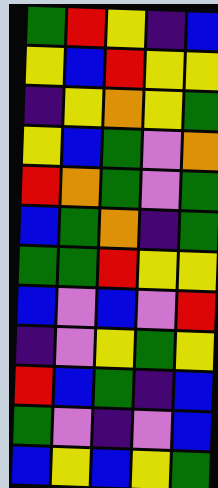[["green", "red", "yellow", "indigo", "blue"], ["yellow", "blue", "red", "yellow", "yellow"], ["indigo", "yellow", "orange", "yellow", "green"], ["yellow", "blue", "green", "violet", "orange"], ["red", "orange", "green", "violet", "green"], ["blue", "green", "orange", "indigo", "green"], ["green", "green", "red", "yellow", "yellow"], ["blue", "violet", "blue", "violet", "red"], ["indigo", "violet", "yellow", "green", "yellow"], ["red", "blue", "green", "indigo", "blue"], ["green", "violet", "indigo", "violet", "blue"], ["blue", "yellow", "blue", "yellow", "green"]]